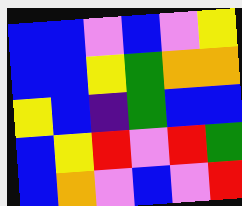[["blue", "blue", "violet", "blue", "violet", "yellow"], ["blue", "blue", "yellow", "green", "orange", "orange"], ["yellow", "blue", "indigo", "green", "blue", "blue"], ["blue", "yellow", "red", "violet", "red", "green"], ["blue", "orange", "violet", "blue", "violet", "red"]]